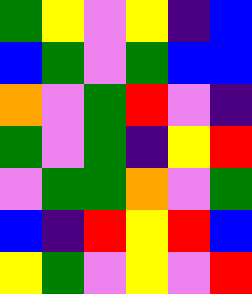[["green", "yellow", "violet", "yellow", "indigo", "blue"], ["blue", "green", "violet", "green", "blue", "blue"], ["orange", "violet", "green", "red", "violet", "indigo"], ["green", "violet", "green", "indigo", "yellow", "red"], ["violet", "green", "green", "orange", "violet", "green"], ["blue", "indigo", "red", "yellow", "red", "blue"], ["yellow", "green", "violet", "yellow", "violet", "red"]]